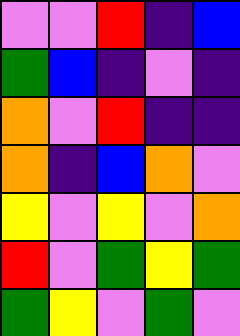[["violet", "violet", "red", "indigo", "blue"], ["green", "blue", "indigo", "violet", "indigo"], ["orange", "violet", "red", "indigo", "indigo"], ["orange", "indigo", "blue", "orange", "violet"], ["yellow", "violet", "yellow", "violet", "orange"], ["red", "violet", "green", "yellow", "green"], ["green", "yellow", "violet", "green", "violet"]]